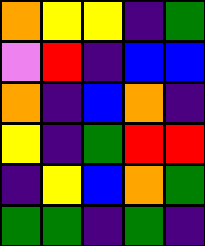[["orange", "yellow", "yellow", "indigo", "green"], ["violet", "red", "indigo", "blue", "blue"], ["orange", "indigo", "blue", "orange", "indigo"], ["yellow", "indigo", "green", "red", "red"], ["indigo", "yellow", "blue", "orange", "green"], ["green", "green", "indigo", "green", "indigo"]]